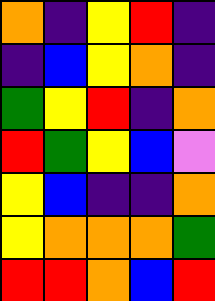[["orange", "indigo", "yellow", "red", "indigo"], ["indigo", "blue", "yellow", "orange", "indigo"], ["green", "yellow", "red", "indigo", "orange"], ["red", "green", "yellow", "blue", "violet"], ["yellow", "blue", "indigo", "indigo", "orange"], ["yellow", "orange", "orange", "orange", "green"], ["red", "red", "orange", "blue", "red"]]